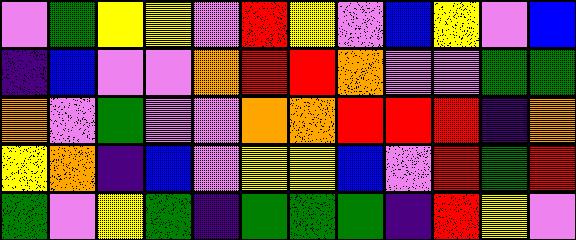[["violet", "green", "yellow", "yellow", "violet", "red", "yellow", "violet", "blue", "yellow", "violet", "blue"], ["indigo", "blue", "violet", "violet", "orange", "red", "red", "orange", "violet", "violet", "green", "green"], ["orange", "violet", "green", "violet", "violet", "orange", "orange", "red", "red", "red", "indigo", "orange"], ["yellow", "orange", "indigo", "blue", "violet", "yellow", "yellow", "blue", "violet", "red", "green", "red"], ["green", "violet", "yellow", "green", "indigo", "green", "green", "green", "indigo", "red", "yellow", "violet"]]